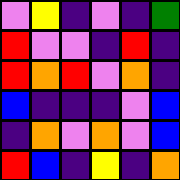[["violet", "yellow", "indigo", "violet", "indigo", "green"], ["red", "violet", "violet", "indigo", "red", "indigo"], ["red", "orange", "red", "violet", "orange", "indigo"], ["blue", "indigo", "indigo", "indigo", "violet", "blue"], ["indigo", "orange", "violet", "orange", "violet", "blue"], ["red", "blue", "indigo", "yellow", "indigo", "orange"]]